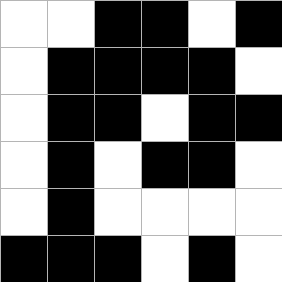[["white", "white", "black", "black", "white", "black"], ["white", "black", "black", "black", "black", "white"], ["white", "black", "black", "white", "black", "black"], ["white", "black", "white", "black", "black", "white"], ["white", "black", "white", "white", "white", "white"], ["black", "black", "black", "white", "black", "white"]]